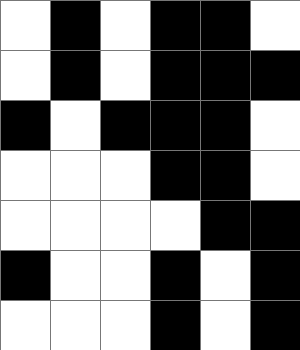[["white", "black", "white", "black", "black", "white"], ["white", "black", "white", "black", "black", "black"], ["black", "white", "black", "black", "black", "white"], ["white", "white", "white", "black", "black", "white"], ["white", "white", "white", "white", "black", "black"], ["black", "white", "white", "black", "white", "black"], ["white", "white", "white", "black", "white", "black"]]